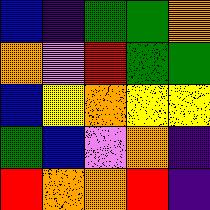[["blue", "indigo", "green", "green", "orange"], ["orange", "violet", "red", "green", "green"], ["blue", "yellow", "orange", "yellow", "yellow"], ["green", "blue", "violet", "orange", "indigo"], ["red", "orange", "orange", "red", "indigo"]]